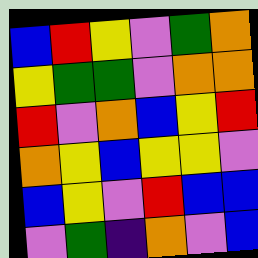[["blue", "red", "yellow", "violet", "green", "orange"], ["yellow", "green", "green", "violet", "orange", "orange"], ["red", "violet", "orange", "blue", "yellow", "red"], ["orange", "yellow", "blue", "yellow", "yellow", "violet"], ["blue", "yellow", "violet", "red", "blue", "blue"], ["violet", "green", "indigo", "orange", "violet", "blue"]]